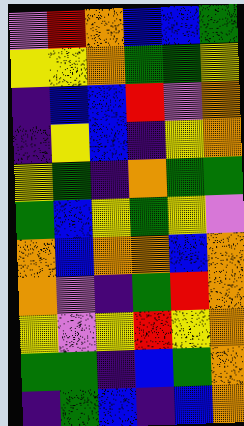[["violet", "red", "orange", "blue", "blue", "green"], ["yellow", "yellow", "orange", "green", "green", "yellow"], ["indigo", "blue", "blue", "red", "violet", "orange"], ["indigo", "yellow", "blue", "indigo", "yellow", "orange"], ["yellow", "green", "indigo", "orange", "green", "green"], ["green", "blue", "yellow", "green", "yellow", "violet"], ["orange", "blue", "orange", "orange", "blue", "orange"], ["orange", "violet", "indigo", "green", "red", "orange"], ["yellow", "violet", "yellow", "red", "yellow", "orange"], ["green", "green", "indigo", "blue", "green", "orange"], ["indigo", "green", "blue", "indigo", "blue", "orange"]]